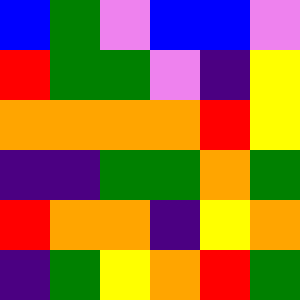[["blue", "green", "violet", "blue", "blue", "violet"], ["red", "green", "green", "violet", "indigo", "yellow"], ["orange", "orange", "orange", "orange", "red", "yellow"], ["indigo", "indigo", "green", "green", "orange", "green"], ["red", "orange", "orange", "indigo", "yellow", "orange"], ["indigo", "green", "yellow", "orange", "red", "green"]]